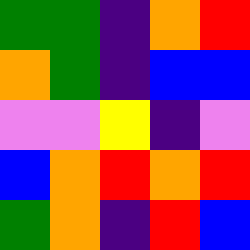[["green", "green", "indigo", "orange", "red"], ["orange", "green", "indigo", "blue", "blue"], ["violet", "violet", "yellow", "indigo", "violet"], ["blue", "orange", "red", "orange", "red"], ["green", "orange", "indigo", "red", "blue"]]